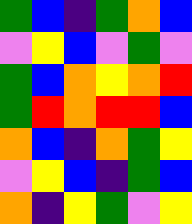[["green", "blue", "indigo", "green", "orange", "blue"], ["violet", "yellow", "blue", "violet", "green", "violet"], ["green", "blue", "orange", "yellow", "orange", "red"], ["green", "red", "orange", "red", "red", "blue"], ["orange", "blue", "indigo", "orange", "green", "yellow"], ["violet", "yellow", "blue", "indigo", "green", "blue"], ["orange", "indigo", "yellow", "green", "violet", "yellow"]]